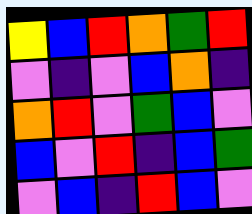[["yellow", "blue", "red", "orange", "green", "red"], ["violet", "indigo", "violet", "blue", "orange", "indigo"], ["orange", "red", "violet", "green", "blue", "violet"], ["blue", "violet", "red", "indigo", "blue", "green"], ["violet", "blue", "indigo", "red", "blue", "violet"]]